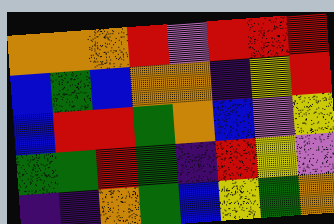[["orange", "orange", "orange", "red", "violet", "red", "red", "red"], ["blue", "green", "blue", "orange", "orange", "indigo", "yellow", "red"], ["blue", "red", "red", "green", "orange", "blue", "violet", "yellow"], ["green", "green", "red", "green", "indigo", "red", "yellow", "violet"], ["indigo", "indigo", "orange", "green", "blue", "yellow", "green", "orange"]]